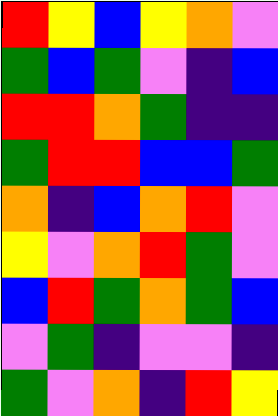[["red", "yellow", "blue", "yellow", "orange", "violet"], ["green", "blue", "green", "violet", "indigo", "blue"], ["red", "red", "orange", "green", "indigo", "indigo"], ["green", "red", "red", "blue", "blue", "green"], ["orange", "indigo", "blue", "orange", "red", "violet"], ["yellow", "violet", "orange", "red", "green", "violet"], ["blue", "red", "green", "orange", "green", "blue"], ["violet", "green", "indigo", "violet", "violet", "indigo"], ["green", "violet", "orange", "indigo", "red", "yellow"]]